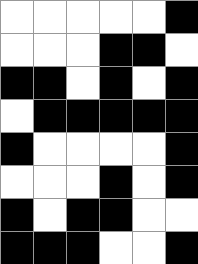[["white", "white", "white", "white", "white", "black"], ["white", "white", "white", "black", "black", "white"], ["black", "black", "white", "black", "white", "black"], ["white", "black", "black", "black", "black", "black"], ["black", "white", "white", "white", "white", "black"], ["white", "white", "white", "black", "white", "black"], ["black", "white", "black", "black", "white", "white"], ["black", "black", "black", "white", "white", "black"]]